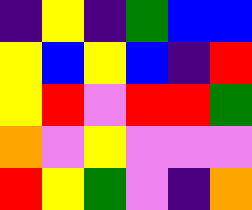[["indigo", "yellow", "indigo", "green", "blue", "blue"], ["yellow", "blue", "yellow", "blue", "indigo", "red"], ["yellow", "red", "violet", "red", "red", "green"], ["orange", "violet", "yellow", "violet", "violet", "violet"], ["red", "yellow", "green", "violet", "indigo", "orange"]]